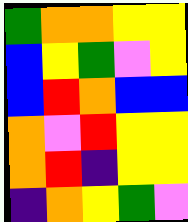[["green", "orange", "orange", "yellow", "yellow"], ["blue", "yellow", "green", "violet", "yellow"], ["blue", "red", "orange", "blue", "blue"], ["orange", "violet", "red", "yellow", "yellow"], ["orange", "red", "indigo", "yellow", "yellow"], ["indigo", "orange", "yellow", "green", "violet"]]